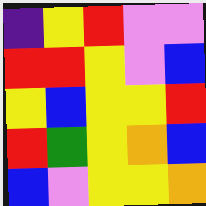[["indigo", "yellow", "red", "violet", "violet"], ["red", "red", "yellow", "violet", "blue"], ["yellow", "blue", "yellow", "yellow", "red"], ["red", "green", "yellow", "orange", "blue"], ["blue", "violet", "yellow", "yellow", "orange"]]